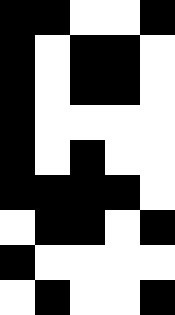[["black", "black", "white", "white", "black"], ["black", "white", "black", "black", "white"], ["black", "white", "black", "black", "white"], ["black", "white", "white", "white", "white"], ["black", "white", "black", "white", "white"], ["black", "black", "black", "black", "white"], ["white", "black", "black", "white", "black"], ["black", "white", "white", "white", "white"], ["white", "black", "white", "white", "black"]]